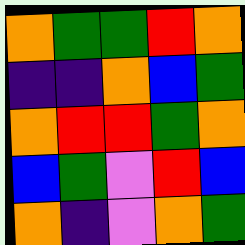[["orange", "green", "green", "red", "orange"], ["indigo", "indigo", "orange", "blue", "green"], ["orange", "red", "red", "green", "orange"], ["blue", "green", "violet", "red", "blue"], ["orange", "indigo", "violet", "orange", "green"]]